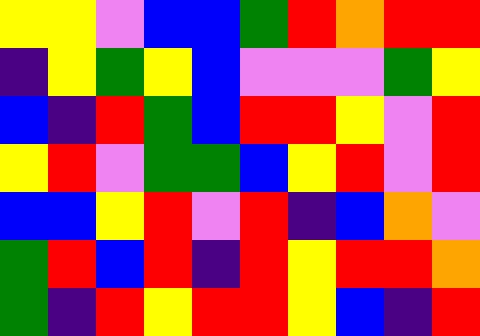[["yellow", "yellow", "violet", "blue", "blue", "green", "red", "orange", "red", "red"], ["indigo", "yellow", "green", "yellow", "blue", "violet", "violet", "violet", "green", "yellow"], ["blue", "indigo", "red", "green", "blue", "red", "red", "yellow", "violet", "red"], ["yellow", "red", "violet", "green", "green", "blue", "yellow", "red", "violet", "red"], ["blue", "blue", "yellow", "red", "violet", "red", "indigo", "blue", "orange", "violet"], ["green", "red", "blue", "red", "indigo", "red", "yellow", "red", "red", "orange"], ["green", "indigo", "red", "yellow", "red", "red", "yellow", "blue", "indigo", "red"]]